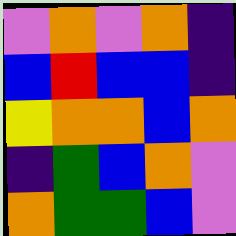[["violet", "orange", "violet", "orange", "indigo"], ["blue", "red", "blue", "blue", "indigo"], ["yellow", "orange", "orange", "blue", "orange"], ["indigo", "green", "blue", "orange", "violet"], ["orange", "green", "green", "blue", "violet"]]